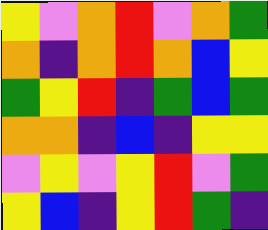[["yellow", "violet", "orange", "red", "violet", "orange", "green"], ["orange", "indigo", "orange", "red", "orange", "blue", "yellow"], ["green", "yellow", "red", "indigo", "green", "blue", "green"], ["orange", "orange", "indigo", "blue", "indigo", "yellow", "yellow"], ["violet", "yellow", "violet", "yellow", "red", "violet", "green"], ["yellow", "blue", "indigo", "yellow", "red", "green", "indigo"]]